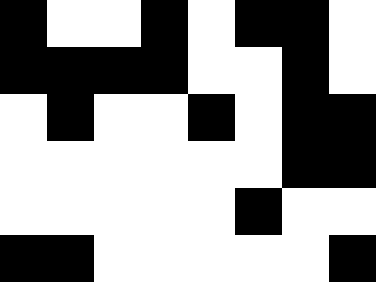[["black", "white", "white", "black", "white", "black", "black", "white"], ["black", "black", "black", "black", "white", "white", "black", "white"], ["white", "black", "white", "white", "black", "white", "black", "black"], ["white", "white", "white", "white", "white", "white", "black", "black"], ["white", "white", "white", "white", "white", "black", "white", "white"], ["black", "black", "white", "white", "white", "white", "white", "black"]]